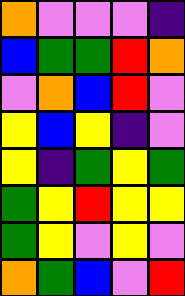[["orange", "violet", "violet", "violet", "indigo"], ["blue", "green", "green", "red", "orange"], ["violet", "orange", "blue", "red", "violet"], ["yellow", "blue", "yellow", "indigo", "violet"], ["yellow", "indigo", "green", "yellow", "green"], ["green", "yellow", "red", "yellow", "yellow"], ["green", "yellow", "violet", "yellow", "violet"], ["orange", "green", "blue", "violet", "red"]]